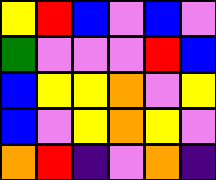[["yellow", "red", "blue", "violet", "blue", "violet"], ["green", "violet", "violet", "violet", "red", "blue"], ["blue", "yellow", "yellow", "orange", "violet", "yellow"], ["blue", "violet", "yellow", "orange", "yellow", "violet"], ["orange", "red", "indigo", "violet", "orange", "indigo"]]